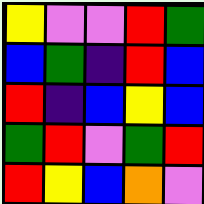[["yellow", "violet", "violet", "red", "green"], ["blue", "green", "indigo", "red", "blue"], ["red", "indigo", "blue", "yellow", "blue"], ["green", "red", "violet", "green", "red"], ["red", "yellow", "blue", "orange", "violet"]]